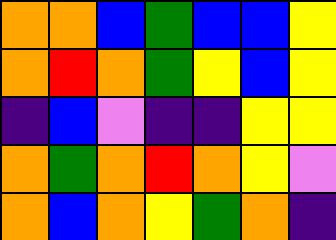[["orange", "orange", "blue", "green", "blue", "blue", "yellow"], ["orange", "red", "orange", "green", "yellow", "blue", "yellow"], ["indigo", "blue", "violet", "indigo", "indigo", "yellow", "yellow"], ["orange", "green", "orange", "red", "orange", "yellow", "violet"], ["orange", "blue", "orange", "yellow", "green", "orange", "indigo"]]